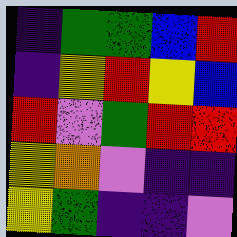[["indigo", "green", "green", "blue", "red"], ["indigo", "yellow", "red", "yellow", "blue"], ["red", "violet", "green", "red", "red"], ["yellow", "orange", "violet", "indigo", "indigo"], ["yellow", "green", "indigo", "indigo", "violet"]]